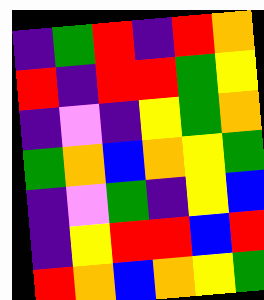[["indigo", "green", "red", "indigo", "red", "orange"], ["red", "indigo", "red", "red", "green", "yellow"], ["indigo", "violet", "indigo", "yellow", "green", "orange"], ["green", "orange", "blue", "orange", "yellow", "green"], ["indigo", "violet", "green", "indigo", "yellow", "blue"], ["indigo", "yellow", "red", "red", "blue", "red"], ["red", "orange", "blue", "orange", "yellow", "green"]]